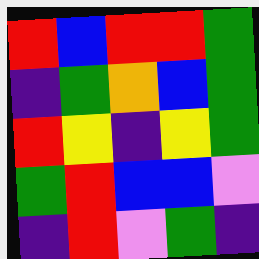[["red", "blue", "red", "red", "green"], ["indigo", "green", "orange", "blue", "green"], ["red", "yellow", "indigo", "yellow", "green"], ["green", "red", "blue", "blue", "violet"], ["indigo", "red", "violet", "green", "indigo"]]